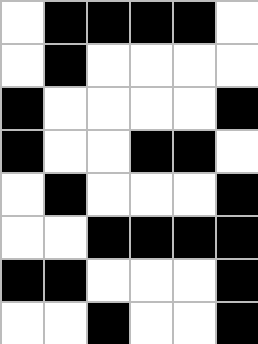[["white", "black", "black", "black", "black", "white"], ["white", "black", "white", "white", "white", "white"], ["black", "white", "white", "white", "white", "black"], ["black", "white", "white", "black", "black", "white"], ["white", "black", "white", "white", "white", "black"], ["white", "white", "black", "black", "black", "black"], ["black", "black", "white", "white", "white", "black"], ["white", "white", "black", "white", "white", "black"]]